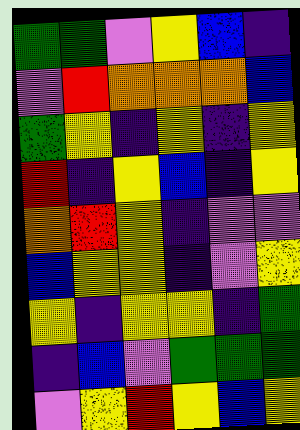[["green", "green", "violet", "yellow", "blue", "indigo"], ["violet", "red", "orange", "orange", "orange", "blue"], ["green", "yellow", "indigo", "yellow", "indigo", "yellow"], ["red", "indigo", "yellow", "blue", "indigo", "yellow"], ["orange", "red", "yellow", "indigo", "violet", "violet"], ["blue", "yellow", "yellow", "indigo", "violet", "yellow"], ["yellow", "indigo", "yellow", "yellow", "indigo", "green"], ["indigo", "blue", "violet", "green", "green", "green"], ["violet", "yellow", "red", "yellow", "blue", "yellow"]]